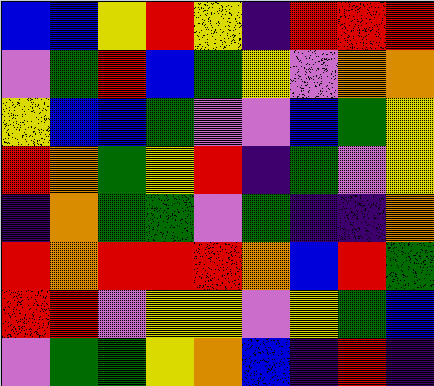[["blue", "blue", "yellow", "red", "yellow", "indigo", "red", "red", "red"], ["violet", "green", "red", "blue", "green", "yellow", "violet", "orange", "orange"], ["yellow", "blue", "blue", "green", "violet", "violet", "blue", "green", "yellow"], ["red", "orange", "green", "yellow", "red", "indigo", "green", "violet", "yellow"], ["indigo", "orange", "green", "green", "violet", "green", "indigo", "indigo", "orange"], ["red", "orange", "red", "red", "red", "orange", "blue", "red", "green"], ["red", "red", "violet", "yellow", "yellow", "violet", "yellow", "green", "blue"], ["violet", "green", "green", "yellow", "orange", "blue", "indigo", "red", "indigo"]]